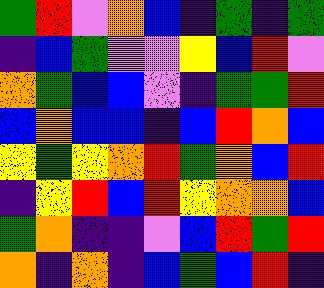[["green", "red", "violet", "orange", "blue", "indigo", "green", "indigo", "green"], ["indigo", "blue", "green", "violet", "violet", "yellow", "blue", "red", "violet"], ["orange", "green", "blue", "blue", "violet", "indigo", "green", "green", "red"], ["blue", "orange", "blue", "blue", "indigo", "blue", "red", "orange", "blue"], ["yellow", "green", "yellow", "orange", "red", "green", "orange", "blue", "red"], ["indigo", "yellow", "red", "blue", "red", "yellow", "orange", "orange", "blue"], ["green", "orange", "indigo", "indigo", "violet", "blue", "red", "green", "red"], ["orange", "indigo", "orange", "indigo", "blue", "green", "blue", "red", "indigo"]]